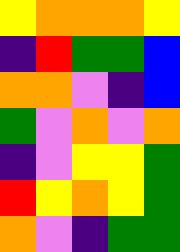[["yellow", "orange", "orange", "orange", "yellow"], ["indigo", "red", "green", "green", "blue"], ["orange", "orange", "violet", "indigo", "blue"], ["green", "violet", "orange", "violet", "orange"], ["indigo", "violet", "yellow", "yellow", "green"], ["red", "yellow", "orange", "yellow", "green"], ["orange", "violet", "indigo", "green", "green"]]